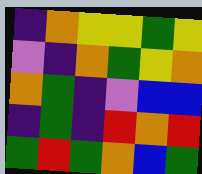[["indigo", "orange", "yellow", "yellow", "green", "yellow"], ["violet", "indigo", "orange", "green", "yellow", "orange"], ["orange", "green", "indigo", "violet", "blue", "blue"], ["indigo", "green", "indigo", "red", "orange", "red"], ["green", "red", "green", "orange", "blue", "green"]]